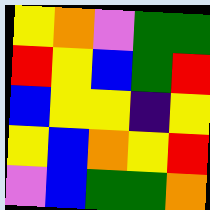[["yellow", "orange", "violet", "green", "green"], ["red", "yellow", "blue", "green", "red"], ["blue", "yellow", "yellow", "indigo", "yellow"], ["yellow", "blue", "orange", "yellow", "red"], ["violet", "blue", "green", "green", "orange"]]